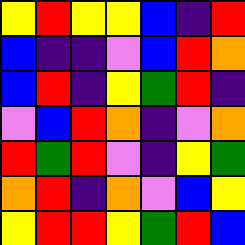[["yellow", "red", "yellow", "yellow", "blue", "indigo", "red"], ["blue", "indigo", "indigo", "violet", "blue", "red", "orange"], ["blue", "red", "indigo", "yellow", "green", "red", "indigo"], ["violet", "blue", "red", "orange", "indigo", "violet", "orange"], ["red", "green", "red", "violet", "indigo", "yellow", "green"], ["orange", "red", "indigo", "orange", "violet", "blue", "yellow"], ["yellow", "red", "red", "yellow", "green", "red", "blue"]]